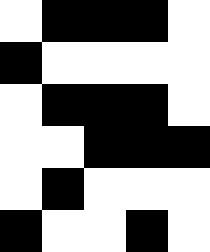[["white", "black", "black", "black", "white"], ["black", "white", "white", "white", "white"], ["white", "black", "black", "black", "white"], ["white", "white", "black", "black", "black"], ["white", "black", "white", "white", "white"], ["black", "white", "white", "black", "white"]]